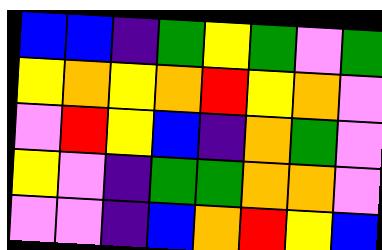[["blue", "blue", "indigo", "green", "yellow", "green", "violet", "green"], ["yellow", "orange", "yellow", "orange", "red", "yellow", "orange", "violet"], ["violet", "red", "yellow", "blue", "indigo", "orange", "green", "violet"], ["yellow", "violet", "indigo", "green", "green", "orange", "orange", "violet"], ["violet", "violet", "indigo", "blue", "orange", "red", "yellow", "blue"]]